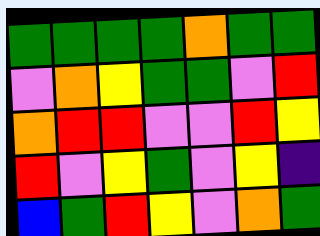[["green", "green", "green", "green", "orange", "green", "green"], ["violet", "orange", "yellow", "green", "green", "violet", "red"], ["orange", "red", "red", "violet", "violet", "red", "yellow"], ["red", "violet", "yellow", "green", "violet", "yellow", "indigo"], ["blue", "green", "red", "yellow", "violet", "orange", "green"]]